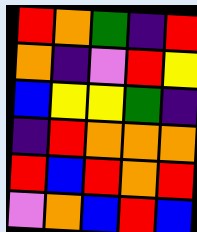[["red", "orange", "green", "indigo", "red"], ["orange", "indigo", "violet", "red", "yellow"], ["blue", "yellow", "yellow", "green", "indigo"], ["indigo", "red", "orange", "orange", "orange"], ["red", "blue", "red", "orange", "red"], ["violet", "orange", "blue", "red", "blue"]]